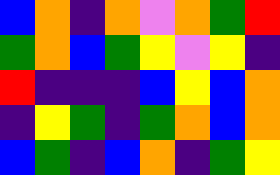[["blue", "orange", "indigo", "orange", "violet", "orange", "green", "red"], ["green", "orange", "blue", "green", "yellow", "violet", "yellow", "indigo"], ["red", "indigo", "indigo", "indigo", "blue", "yellow", "blue", "orange"], ["indigo", "yellow", "green", "indigo", "green", "orange", "blue", "orange"], ["blue", "green", "indigo", "blue", "orange", "indigo", "green", "yellow"]]